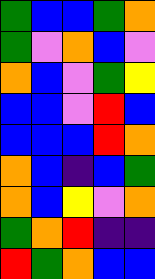[["green", "blue", "blue", "green", "orange"], ["green", "violet", "orange", "blue", "violet"], ["orange", "blue", "violet", "green", "yellow"], ["blue", "blue", "violet", "red", "blue"], ["blue", "blue", "blue", "red", "orange"], ["orange", "blue", "indigo", "blue", "green"], ["orange", "blue", "yellow", "violet", "orange"], ["green", "orange", "red", "indigo", "indigo"], ["red", "green", "orange", "blue", "blue"]]